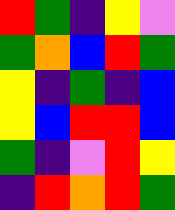[["red", "green", "indigo", "yellow", "violet"], ["green", "orange", "blue", "red", "green"], ["yellow", "indigo", "green", "indigo", "blue"], ["yellow", "blue", "red", "red", "blue"], ["green", "indigo", "violet", "red", "yellow"], ["indigo", "red", "orange", "red", "green"]]